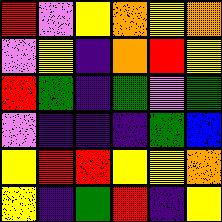[["red", "violet", "yellow", "orange", "yellow", "orange"], ["violet", "yellow", "indigo", "orange", "red", "yellow"], ["red", "green", "indigo", "green", "violet", "green"], ["violet", "indigo", "indigo", "indigo", "green", "blue"], ["yellow", "red", "red", "yellow", "yellow", "orange"], ["yellow", "indigo", "green", "red", "indigo", "yellow"]]